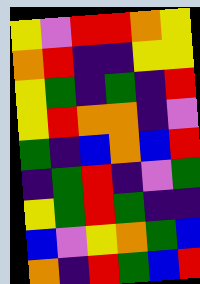[["yellow", "violet", "red", "red", "orange", "yellow"], ["orange", "red", "indigo", "indigo", "yellow", "yellow"], ["yellow", "green", "indigo", "green", "indigo", "red"], ["yellow", "red", "orange", "orange", "indigo", "violet"], ["green", "indigo", "blue", "orange", "blue", "red"], ["indigo", "green", "red", "indigo", "violet", "green"], ["yellow", "green", "red", "green", "indigo", "indigo"], ["blue", "violet", "yellow", "orange", "green", "blue"], ["orange", "indigo", "red", "green", "blue", "red"]]